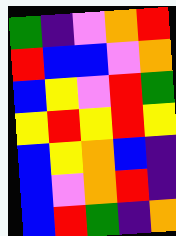[["green", "indigo", "violet", "orange", "red"], ["red", "blue", "blue", "violet", "orange"], ["blue", "yellow", "violet", "red", "green"], ["yellow", "red", "yellow", "red", "yellow"], ["blue", "yellow", "orange", "blue", "indigo"], ["blue", "violet", "orange", "red", "indigo"], ["blue", "red", "green", "indigo", "orange"]]